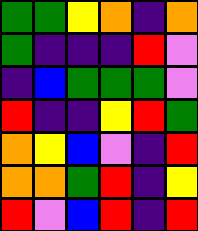[["green", "green", "yellow", "orange", "indigo", "orange"], ["green", "indigo", "indigo", "indigo", "red", "violet"], ["indigo", "blue", "green", "green", "green", "violet"], ["red", "indigo", "indigo", "yellow", "red", "green"], ["orange", "yellow", "blue", "violet", "indigo", "red"], ["orange", "orange", "green", "red", "indigo", "yellow"], ["red", "violet", "blue", "red", "indigo", "red"]]